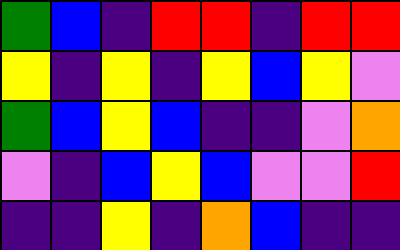[["green", "blue", "indigo", "red", "red", "indigo", "red", "red"], ["yellow", "indigo", "yellow", "indigo", "yellow", "blue", "yellow", "violet"], ["green", "blue", "yellow", "blue", "indigo", "indigo", "violet", "orange"], ["violet", "indigo", "blue", "yellow", "blue", "violet", "violet", "red"], ["indigo", "indigo", "yellow", "indigo", "orange", "blue", "indigo", "indigo"]]